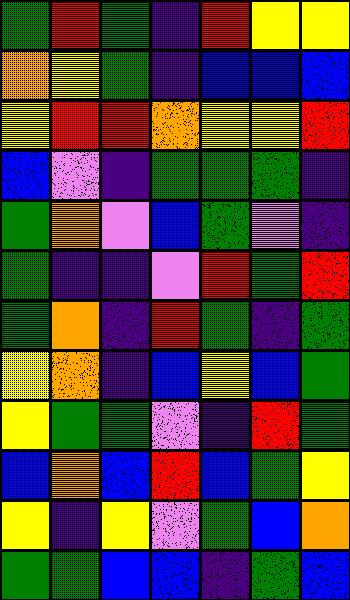[["green", "red", "green", "indigo", "red", "yellow", "yellow"], ["orange", "yellow", "green", "indigo", "blue", "blue", "blue"], ["yellow", "red", "red", "orange", "yellow", "yellow", "red"], ["blue", "violet", "indigo", "green", "green", "green", "indigo"], ["green", "orange", "violet", "blue", "green", "violet", "indigo"], ["green", "indigo", "indigo", "violet", "red", "green", "red"], ["green", "orange", "indigo", "red", "green", "indigo", "green"], ["yellow", "orange", "indigo", "blue", "yellow", "blue", "green"], ["yellow", "green", "green", "violet", "indigo", "red", "green"], ["blue", "orange", "blue", "red", "blue", "green", "yellow"], ["yellow", "indigo", "yellow", "violet", "green", "blue", "orange"], ["green", "green", "blue", "blue", "indigo", "green", "blue"]]